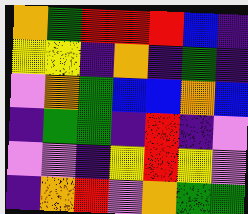[["orange", "green", "red", "red", "red", "blue", "indigo"], ["yellow", "yellow", "indigo", "orange", "indigo", "green", "indigo"], ["violet", "orange", "green", "blue", "blue", "orange", "blue"], ["indigo", "green", "green", "indigo", "red", "indigo", "violet"], ["violet", "violet", "indigo", "yellow", "red", "yellow", "violet"], ["indigo", "orange", "red", "violet", "orange", "green", "green"]]